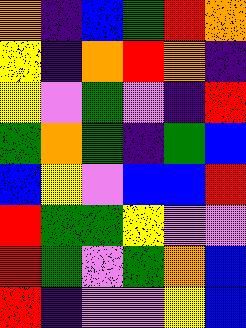[["orange", "indigo", "blue", "green", "red", "orange"], ["yellow", "indigo", "orange", "red", "orange", "indigo"], ["yellow", "violet", "green", "violet", "indigo", "red"], ["green", "orange", "green", "indigo", "green", "blue"], ["blue", "yellow", "violet", "blue", "blue", "red"], ["red", "green", "green", "yellow", "violet", "violet"], ["red", "green", "violet", "green", "orange", "blue"], ["red", "indigo", "violet", "violet", "yellow", "blue"]]